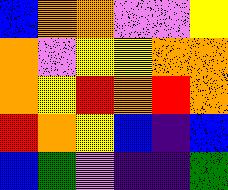[["blue", "orange", "orange", "violet", "violet", "yellow"], ["orange", "violet", "yellow", "yellow", "orange", "orange"], ["orange", "yellow", "red", "orange", "red", "orange"], ["red", "orange", "yellow", "blue", "indigo", "blue"], ["blue", "green", "violet", "indigo", "indigo", "green"]]